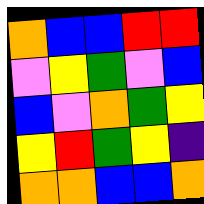[["orange", "blue", "blue", "red", "red"], ["violet", "yellow", "green", "violet", "blue"], ["blue", "violet", "orange", "green", "yellow"], ["yellow", "red", "green", "yellow", "indigo"], ["orange", "orange", "blue", "blue", "orange"]]